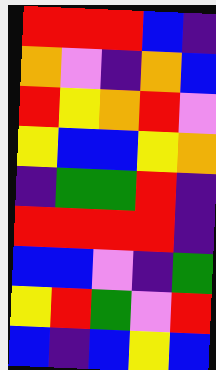[["red", "red", "red", "blue", "indigo"], ["orange", "violet", "indigo", "orange", "blue"], ["red", "yellow", "orange", "red", "violet"], ["yellow", "blue", "blue", "yellow", "orange"], ["indigo", "green", "green", "red", "indigo"], ["red", "red", "red", "red", "indigo"], ["blue", "blue", "violet", "indigo", "green"], ["yellow", "red", "green", "violet", "red"], ["blue", "indigo", "blue", "yellow", "blue"]]